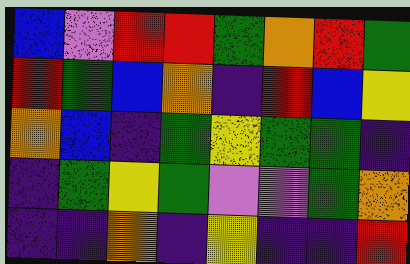[["blue", "violet", "red", "red", "green", "orange", "red", "green"], ["red", "green", "blue", "orange", "indigo", "red", "blue", "yellow"], ["orange", "blue", "indigo", "green", "yellow", "green", "green", "indigo"], ["indigo", "green", "yellow", "green", "violet", "violet", "green", "orange"], ["indigo", "indigo", "orange", "indigo", "yellow", "indigo", "indigo", "red"]]